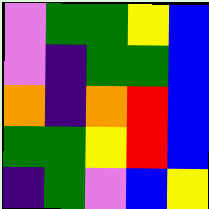[["violet", "green", "green", "yellow", "blue"], ["violet", "indigo", "green", "green", "blue"], ["orange", "indigo", "orange", "red", "blue"], ["green", "green", "yellow", "red", "blue"], ["indigo", "green", "violet", "blue", "yellow"]]